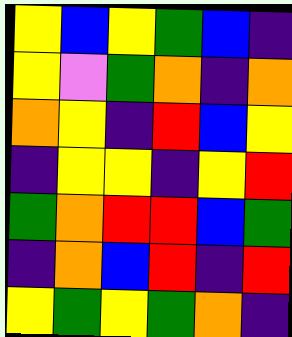[["yellow", "blue", "yellow", "green", "blue", "indigo"], ["yellow", "violet", "green", "orange", "indigo", "orange"], ["orange", "yellow", "indigo", "red", "blue", "yellow"], ["indigo", "yellow", "yellow", "indigo", "yellow", "red"], ["green", "orange", "red", "red", "blue", "green"], ["indigo", "orange", "blue", "red", "indigo", "red"], ["yellow", "green", "yellow", "green", "orange", "indigo"]]